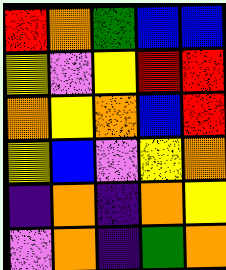[["red", "orange", "green", "blue", "blue"], ["yellow", "violet", "yellow", "red", "red"], ["orange", "yellow", "orange", "blue", "red"], ["yellow", "blue", "violet", "yellow", "orange"], ["indigo", "orange", "indigo", "orange", "yellow"], ["violet", "orange", "indigo", "green", "orange"]]